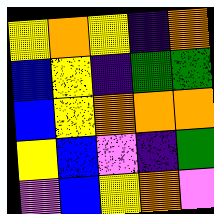[["yellow", "orange", "yellow", "indigo", "orange"], ["blue", "yellow", "indigo", "green", "green"], ["blue", "yellow", "orange", "orange", "orange"], ["yellow", "blue", "violet", "indigo", "green"], ["violet", "blue", "yellow", "orange", "violet"]]